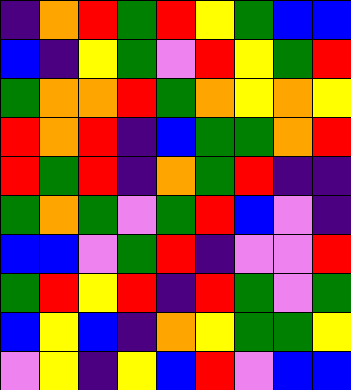[["indigo", "orange", "red", "green", "red", "yellow", "green", "blue", "blue"], ["blue", "indigo", "yellow", "green", "violet", "red", "yellow", "green", "red"], ["green", "orange", "orange", "red", "green", "orange", "yellow", "orange", "yellow"], ["red", "orange", "red", "indigo", "blue", "green", "green", "orange", "red"], ["red", "green", "red", "indigo", "orange", "green", "red", "indigo", "indigo"], ["green", "orange", "green", "violet", "green", "red", "blue", "violet", "indigo"], ["blue", "blue", "violet", "green", "red", "indigo", "violet", "violet", "red"], ["green", "red", "yellow", "red", "indigo", "red", "green", "violet", "green"], ["blue", "yellow", "blue", "indigo", "orange", "yellow", "green", "green", "yellow"], ["violet", "yellow", "indigo", "yellow", "blue", "red", "violet", "blue", "blue"]]